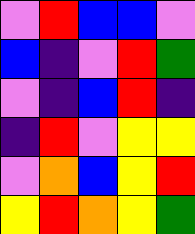[["violet", "red", "blue", "blue", "violet"], ["blue", "indigo", "violet", "red", "green"], ["violet", "indigo", "blue", "red", "indigo"], ["indigo", "red", "violet", "yellow", "yellow"], ["violet", "orange", "blue", "yellow", "red"], ["yellow", "red", "orange", "yellow", "green"]]